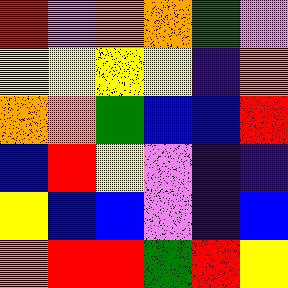[["red", "violet", "orange", "orange", "green", "violet"], ["yellow", "yellow", "yellow", "yellow", "indigo", "orange"], ["orange", "orange", "green", "blue", "blue", "red"], ["blue", "red", "yellow", "violet", "indigo", "indigo"], ["yellow", "blue", "blue", "violet", "indigo", "blue"], ["orange", "red", "red", "green", "red", "yellow"]]